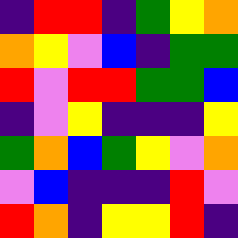[["indigo", "red", "red", "indigo", "green", "yellow", "orange"], ["orange", "yellow", "violet", "blue", "indigo", "green", "green"], ["red", "violet", "red", "red", "green", "green", "blue"], ["indigo", "violet", "yellow", "indigo", "indigo", "indigo", "yellow"], ["green", "orange", "blue", "green", "yellow", "violet", "orange"], ["violet", "blue", "indigo", "indigo", "indigo", "red", "violet"], ["red", "orange", "indigo", "yellow", "yellow", "red", "indigo"]]